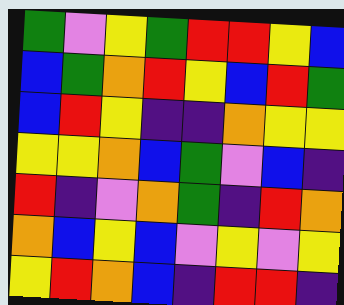[["green", "violet", "yellow", "green", "red", "red", "yellow", "blue"], ["blue", "green", "orange", "red", "yellow", "blue", "red", "green"], ["blue", "red", "yellow", "indigo", "indigo", "orange", "yellow", "yellow"], ["yellow", "yellow", "orange", "blue", "green", "violet", "blue", "indigo"], ["red", "indigo", "violet", "orange", "green", "indigo", "red", "orange"], ["orange", "blue", "yellow", "blue", "violet", "yellow", "violet", "yellow"], ["yellow", "red", "orange", "blue", "indigo", "red", "red", "indigo"]]